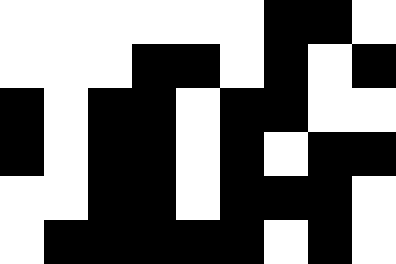[["white", "white", "white", "white", "white", "white", "black", "black", "white"], ["white", "white", "white", "black", "black", "white", "black", "white", "black"], ["black", "white", "black", "black", "white", "black", "black", "white", "white"], ["black", "white", "black", "black", "white", "black", "white", "black", "black"], ["white", "white", "black", "black", "white", "black", "black", "black", "white"], ["white", "black", "black", "black", "black", "black", "white", "black", "white"]]